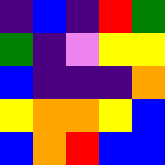[["indigo", "blue", "indigo", "red", "green"], ["green", "indigo", "violet", "yellow", "yellow"], ["blue", "indigo", "indigo", "indigo", "orange"], ["yellow", "orange", "orange", "yellow", "blue"], ["blue", "orange", "red", "blue", "blue"]]